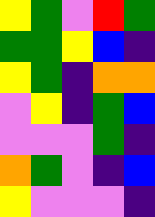[["yellow", "green", "violet", "red", "green"], ["green", "green", "yellow", "blue", "indigo"], ["yellow", "green", "indigo", "orange", "orange"], ["violet", "yellow", "indigo", "green", "blue"], ["violet", "violet", "violet", "green", "indigo"], ["orange", "green", "violet", "indigo", "blue"], ["yellow", "violet", "violet", "violet", "indigo"]]